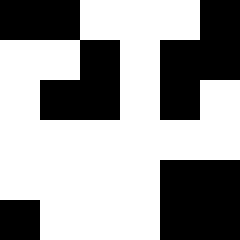[["black", "black", "white", "white", "white", "black"], ["white", "white", "black", "white", "black", "black"], ["white", "black", "black", "white", "black", "white"], ["white", "white", "white", "white", "white", "white"], ["white", "white", "white", "white", "black", "black"], ["black", "white", "white", "white", "black", "black"]]